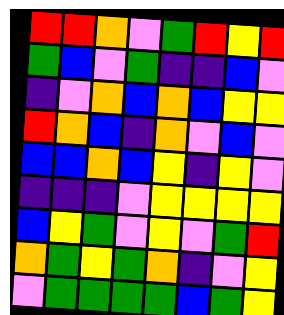[["red", "red", "orange", "violet", "green", "red", "yellow", "red"], ["green", "blue", "violet", "green", "indigo", "indigo", "blue", "violet"], ["indigo", "violet", "orange", "blue", "orange", "blue", "yellow", "yellow"], ["red", "orange", "blue", "indigo", "orange", "violet", "blue", "violet"], ["blue", "blue", "orange", "blue", "yellow", "indigo", "yellow", "violet"], ["indigo", "indigo", "indigo", "violet", "yellow", "yellow", "yellow", "yellow"], ["blue", "yellow", "green", "violet", "yellow", "violet", "green", "red"], ["orange", "green", "yellow", "green", "orange", "indigo", "violet", "yellow"], ["violet", "green", "green", "green", "green", "blue", "green", "yellow"]]